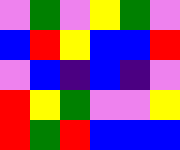[["violet", "green", "violet", "yellow", "green", "violet"], ["blue", "red", "yellow", "blue", "blue", "red"], ["violet", "blue", "indigo", "blue", "indigo", "violet"], ["red", "yellow", "green", "violet", "violet", "yellow"], ["red", "green", "red", "blue", "blue", "blue"]]